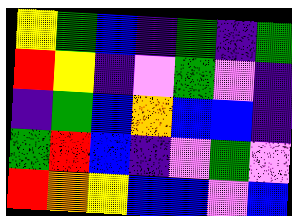[["yellow", "green", "blue", "indigo", "green", "indigo", "green"], ["red", "yellow", "indigo", "violet", "green", "violet", "indigo"], ["indigo", "green", "blue", "orange", "blue", "blue", "indigo"], ["green", "red", "blue", "indigo", "violet", "green", "violet"], ["red", "orange", "yellow", "blue", "blue", "violet", "blue"]]